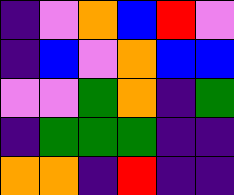[["indigo", "violet", "orange", "blue", "red", "violet"], ["indigo", "blue", "violet", "orange", "blue", "blue"], ["violet", "violet", "green", "orange", "indigo", "green"], ["indigo", "green", "green", "green", "indigo", "indigo"], ["orange", "orange", "indigo", "red", "indigo", "indigo"]]